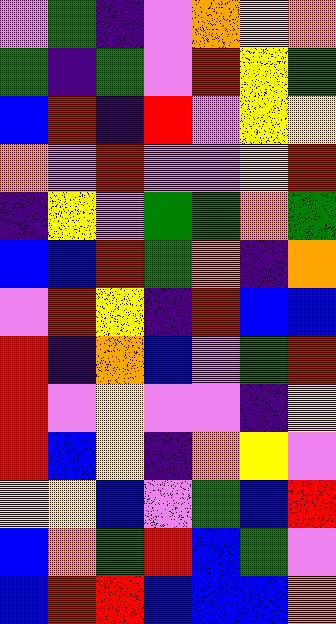[["violet", "green", "indigo", "violet", "orange", "yellow", "orange"], ["green", "indigo", "green", "violet", "red", "yellow", "green"], ["blue", "red", "indigo", "red", "violet", "yellow", "yellow"], ["orange", "violet", "red", "violet", "violet", "yellow", "red"], ["indigo", "yellow", "violet", "green", "green", "orange", "green"], ["blue", "blue", "red", "green", "orange", "indigo", "orange"], ["violet", "red", "yellow", "indigo", "red", "blue", "blue"], ["red", "indigo", "orange", "blue", "violet", "green", "red"], ["red", "violet", "yellow", "violet", "violet", "indigo", "yellow"], ["red", "blue", "yellow", "indigo", "orange", "yellow", "violet"], ["yellow", "yellow", "blue", "violet", "green", "blue", "red"], ["blue", "orange", "green", "red", "blue", "green", "violet"], ["blue", "red", "red", "blue", "blue", "blue", "orange"]]